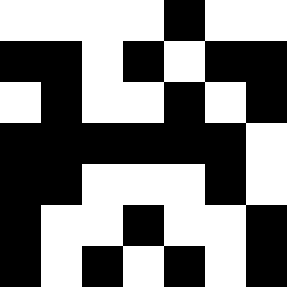[["white", "white", "white", "white", "black", "white", "white"], ["black", "black", "white", "black", "white", "black", "black"], ["white", "black", "white", "white", "black", "white", "black"], ["black", "black", "black", "black", "black", "black", "white"], ["black", "black", "white", "white", "white", "black", "white"], ["black", "white", "white", "black", "white", "white", "black"], ["black", "white", "black", "white", "black", "white", "black"]]